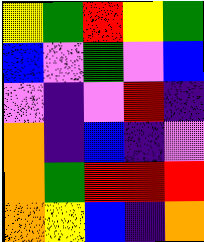[["yellow", "green", "red", "yellow", "green"], ["blue", "violet", "green", "violet", "blue"], ["violet", "indigo", "violet", "red", "indigo"], ["orange", "indigo", "blue", "indigo", "violet"], ["orange", "green", "red", "red", "red"], ["orange", "yellow", "blue", "indigo", "orange"]]